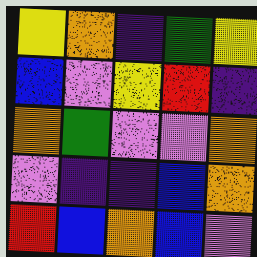[["yellow", "orange", "indigo", "green", "yellow"], ["blue", "violet", "yellow", "red", "indigo"], ["orange", "green", "violet", "violet", "orange"], ["violet", "indigo", "indigo", "blue", "orange"], ["red", "blue", "orange", "blue", "violet"]]